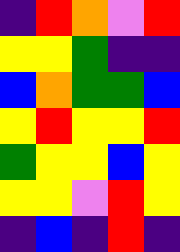[["indigo", "red", "orange", "violet", "red"], ["yellow", "yellow", "green", "indigo", "indigo"], ["blue", "orange", "green", "green", "blue"], ["yellow", "red", "yellow", "yellow", "red"], ["green", "yellow", "yellow", "blue", "yellow"], ["yellow", "yellow", "violet", "red", "yellow"], ["indigo", "blue", "indigo", "red", "indigo"]]